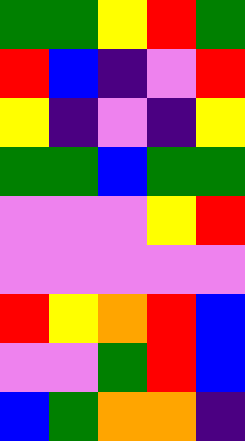[["green", "green", "yellow", "red", "green"], ["red", "blue", "indigo", "violet", "red"], ["yellow", "indigo", "violet", "indigo", "yellow"], ["green", "green", "blue", "green", "green"], ["violet", "violet", "violet", "yellow", "red"], ["violet", "violet", "violet", "violet", "violet"], ["red", "yellow", "orange", "red", "blue"], ["violet", "violet", "green", "red", "blue"], ["blue", "green", "orange", "orange", "indigo"]]